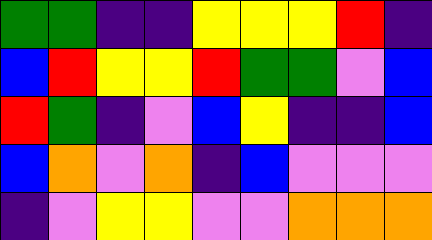[["green", "green", "indigo", "indigo", "yellow", "yellow", "yellow", "red", "indigo"], ["blue", "red", "yellow", "yellow", "red", "green", "green", "violet", "blue"], ["red", "green", "indigo", "violet", "blue", "yellow", "indigo", "indigo", "blue"], ["blue", "orange", "violet", "orange", "indigo", "blue", "violet", "violet", "violet"], ["indigo", "violet", "yellow", "yellow", "violet", "violet", "orange", "orange", "orange"]]